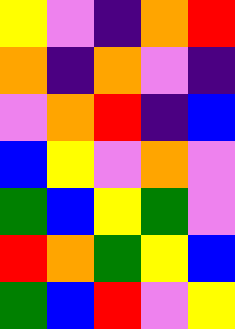[["yellow", "violet", "indigo", "orange", "red"], ["orange", "indigo", "orange", "violet", "indigo"], ["violet", "orange", "red", "indigo", "blue"], ["blue", "yellow", "violet", "orange", "violet"], ["green", "blue", "yellow", "green", "violet"], ["red", "orange", "green", "yellow", "blue"], ["green", "blue", "red", "violet", "yellow"]]